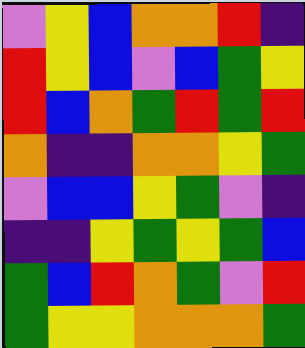[["violet", "yellow", "blue", "orange", "orange", "red", "indigo"], ["red", "yellow", "blue", "violet", "blue", "green", "yellow"], ["red", "blue", "orange", "green", "red", "green", "red"], ["orange", "indigo", "indigo", "orange", "orange", "yellow", "green"], ["violet", "blue", "blue", "yellow", "green", "violet", "indigo"], ["indigo", "indigo", "yellow", "green", "yellow", "green", "blue"], ["green", "blue", "red", "orange", "green", "violet", "red"], ["green", "yellow", "yellow", "orange", "orange", "orange", "green"]]